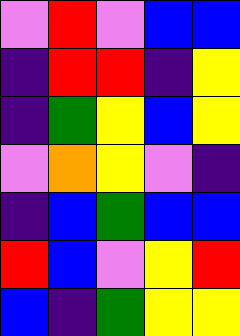[["violet", "red", "violet", "blue", "blue"], ["indigo", "red", "red", "indigo", "yellow"], ["indigo", "green", "yellow", "blue", "yellow"], ["violet", "orange", "yellow", "violet", "indigo"], ["indigo", "blue", "green", "blue", "blue"], ["red", "blue", "violet", "yellow", "red"], ["blue", "indigo", "green", "yellow", "yellow"]]